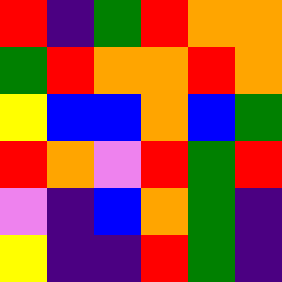[["red", "indigo", "green", "red", "orange", "orange"], ["green", "red", "orange", "orange", "red", "orange"], ["yellow", "blue", "blue", "orange", "blue", "green"], ["red", "orange", "violet", "red", "green", "red"], ["violet", "indigo", "blue", "orange", "green", "indigo"], ["yellow", "indigo", "indigo", "red", "green", "indigo"]]